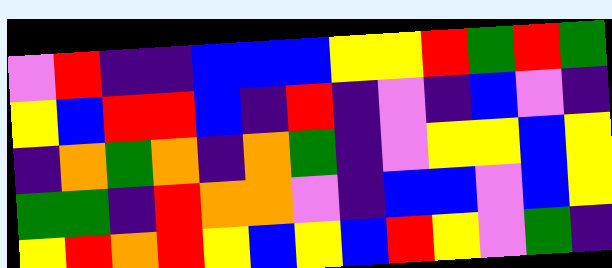[["violet", "red", "indigo", "indigo", "blue", "blue", "blue", "yellow", "yellow", "red", "green", "red", "green"], ["yellow", "blue", "red", "red", "blue", "indigo", "red", "indigo", "violet", "indigo", "blue", "violet", "indigo"], ["indigo", "orange", "green", "orange", "indigo", "orange", "green", "indigo", "violet", "yellow", "yellow", "blue", "yellow"], ["green", "green", "indigo", "red", "orange", "orange", "violet", "indigo", "blue", "blue", "violet", "blue", "yellow"], ["yellow", "red", "orange", "red", "yellow", "blue", "yellow", "blue", "red", "yellow", "violet", "green", "indigo"]]